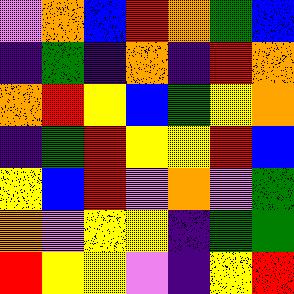[["violet", "orange", "blue", "red", "orange", "green", "blue"], ["indigo", "green", "indigo", "orange", "indigo", "red", "orange"], ["orange", "red", "yellow", "blue", "green", "yellow", "orange"], ["indigo", "green", "red", "yellow", "yellow", "red", "blue"], ["yellow", "blue", "red", "violet", "orange", "violet", "green"], ["orange", "violet", "yellow", "yellow", "indigo", "green", "green"], ["red", "yellow", "yellow", "violet", "indigo", "yellow", "red"]]